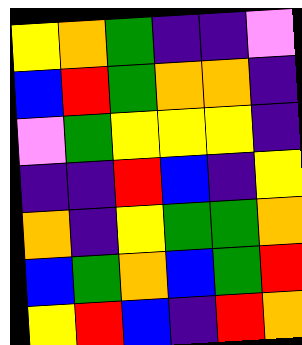[["yellow", "orange", "green", "indigo", "indigo", "violet"], ["blue", "red", "green", "orange", "orange", "indigo"], ["violet", "green", "yellow", "yellow", "yellow", "indigo"], ["indigo", "indigo", "red", "blue", "indigo", "yellow"], ["orange", "indigo", "yellow", "green", "green", "orange"], ["blue", "green", "orange", "blue", "green", "red"], ["yellow", "red", "blue", "indigo", "red", "orange"]]